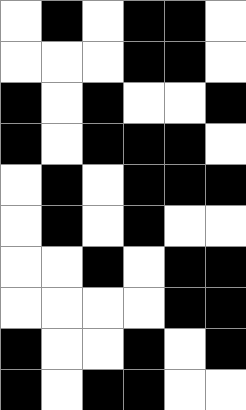[["white", "black", "white", "black", "black", "white"], ["white", "white", "white", "black", "black", "white"], ["black", "white", "black", "white", "white", "black"], ["black", "white", "black", "black", "black", "white"], ["white", "black", "white", "black", "black", "black"], ["white", "black", "white", "black", "white", "white"], ["white", "white", "black", "white", "black", "black"], ["white", "white", "white", "white", "black", "black"], ["black", "white", "white", "black", "white", "black"], ["black", "white", "black", "black", "white", "white"]]